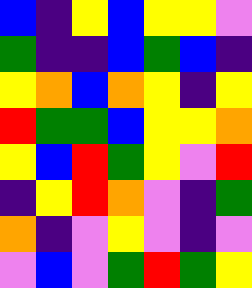[["blue", "indigo", "yellow", "blue", "yellow", "yellow", "violet"], ["green", "indigo", "indigo", "blue", "green", "blue", "indigo"], ["yellow", "orange", "blue", "orange", "yellow", "indigo", "yellow"], ["red", "green", "green", "blue", "yellow", "yellow", "orange"], ["yellow", "blue", "red", "green", "yellow", "violet", "red"], ["indigo", "yellow", "red", "orange", "violet", "indigo", "green"], ["orange", "indigo", "violet", "yellow", "violet", "indigo", "violet"], ["violet", "blue", "violet", "green", "red", "green", "yellow"]]